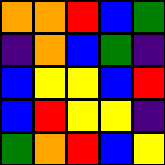[["orange", "orange", "red", "blue", "green"], ["indigo", "orange", "blue", "green", "indigo"], ["blue", "yellow", "yellow", "blue", "red"], ["blue", "red", "yellow", "yellow", "indigo"], ["green", "orange", "red", "blue", "yellow"]]